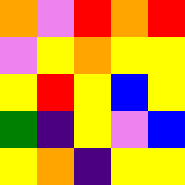[["orange", "violet", "red", "orange", "red"], ["violet", "yellow", "orange", "yellow", "yellow"], ["yellow", "red", "yellow", "blue", "yellow"], ["green", "indigo", "yellow", "violet", "blue"], ["yellow", "orange", "indigo", "yellow", "yellow"]]